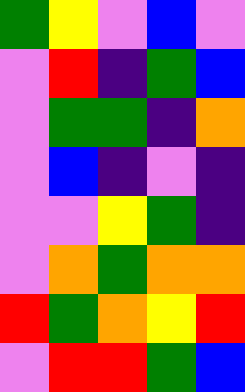[["green", "yellow", "violet", "blue", "violet"], ["violet", "red", "indigo", "green", "blue"], ["violet", "green", "green", "indigo", "orange"], ["violet", "blue", "indigo", "violet", "indigo"], ["violet", "violet", "yellow", "green", "indigo"], ["violet", "orange", "green", "orange", "orange"], ["red", "green", "orange", "yellow", "red"], ["violet", "red", "red", "green", "blue"]]